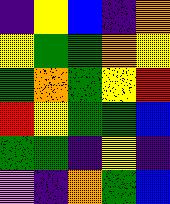[["indigo", "yellow", "blue", "indigo", "orange"], ["yellow", "green", "green", "orange", "yellow"], ["green", "orange", "green", "yellow", "red"], ["red", "yellow", "green", "green", "blue"], ["green", "green", "indigo", "yellow", "indigo"], ["violet", "indigo", "orange", "green", "blue"]]